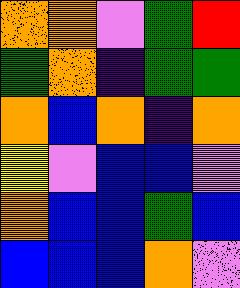[["orange", "orange", "violet", "green", "red"], ["green", "orange", "indigo", "green", "green"], ["orange", "blue", "orange", "indigo", "orange"], ["yellow", "violet", "blue", "blue", "violet"], ["orange", "blue", "blue", "green", "blue"], ["blue", "blue", "blue", "orange", "violet"]]